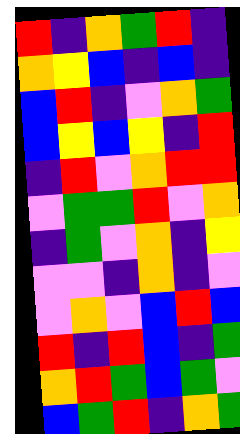[["red", "indigo", "orange", "green", "red", "indigo"], ["orange", "yellow", "blue", "indigo", "blue", "indigo"], ["blue", "red", "indigo", "violet", "orange", "green"], ["blue", "yellow", "blue", "yellow", "indigo", "red"], ["indigo", "red", "violet", "orange", "red", "red"], ["violet", "green", "green", "red", "violet", "orange"], ["indigo", "green", "violet", "orange", "indigo", "yellow"], ["violet", "violet", "indigo", "orange", "indigo", "violet"], ["violet", "orange", "violet", "blue", "red", "blue"], ["red", "indigo", "red", "blue", "indigo", "green"], ["orange", "red", "green", "blue", "green", "violet"], ["blue", "green", "red", "indigo", "orange", "green"]]